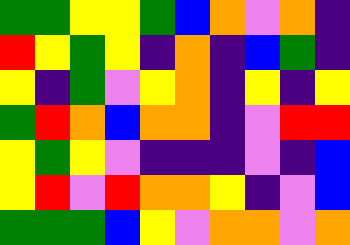[["green", "green", "yellow", "yellow", "green", "blue", "orange", "violet", "orange", "indigo"], ["red", "yellow", "green", "yellow", "indigo", "orange", "indigo", "blue", "green", "indigo"], ["yellow", "indigo", "green", "violet", "yellow", "orange", "indigo", "yellow", "indigo", "yellow"], ["green", "red", "orange", "blue", "orange", "orange", "indigo", "violet", "red", "red"], ["yellow", "green", "yellow", "violet", "indigo", "indigo", "indigo", "violet", "indigo", "blue"], ["yellow", "red", "violet", "red", "orange", "orange", "yellow", "indigo", "violet", "blue"], ["green", "green", "green", "blue", "yellow", "violet", "orange", "orange", "violet", "orange"]]